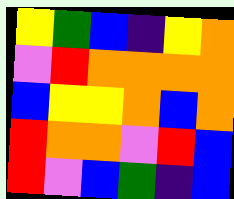[["yellow", "green", "blue", "indigo", "yellow", "orange"], ["violet", "red", "orange", "orange", "orange", "orange"], ["blue", "yellow", "yellow", "orange", "blue", "orange"], ["red", "orange", "orange", "violet", "red", "blue"], ["red", "violet", "blue", "green", "indigo", "blue"]]